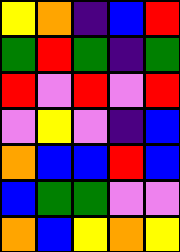[["yellow", "orange", "indigo", "blue", "red"], ["green", "red", "green", "indigo", "green"], ["red", "violet", "red", "violet", "red"], ["violet", "yellow", "violet", "indigo", "blue"], ["orange", "blue", "blue", "red", "blue"], ["blue", "green", "green", "violet", "violet"], ["orange", "blue", "yellow", "orange", "yellow"]]